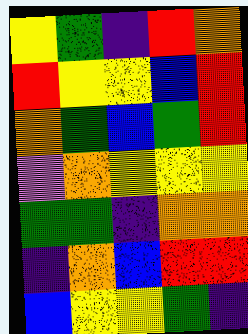[["yellow", "green", "indigo", "red", "orange"], ["red", "yellow", "yellow", "blue", "red"], ["orange", "green", "blue", "green", "red"], ["violet", "orange", "yellow", "yellow", "yellow"], ["green", "green", "indigo", "orange", "orange"], ["indigo", "orange", "blue", "red", "red"], ["blue", "yellow", "yellow", "green", "indigo"]]